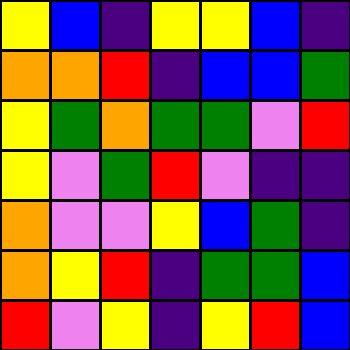[["yellow", "blue", "indigo", "yellow", "yellow", "blue", "indigo"], ["orange", "orange", "red", "indigo", "blue", "blue", "green"], ["yellow", "green", "orange", "green", "green", "violet", "red"], ["yellow", "violet", "green", "red", "violet", "indigo", "indigo"], ["orange", "violet", "violet", "yellow", "blue", "green", "indigo"], ["orange", "yellow", "red", "indigo", "green", "green", "blue"], ["red", "violet", "yellow", "indigo", "yellow", "red", "blue"]]